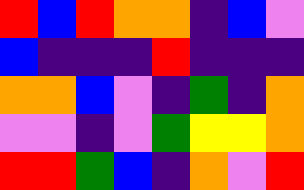[["red", "blue", "red", "orange", "orange", "indigo", "blue", "violet"], ["blue", "indigo", "indigo", "indigo", "red", "indigo", "indigo", "indigo"], ["orange", "orange", "blue", "violet", "indigo", "green", "indigo", "orange"], ["violet", "violet", "indigo", "violet", "green", "yellow", "yellow", "orange"], ["red", "red", "green", "blue", "indigo", "orange", "violet", "red"]]